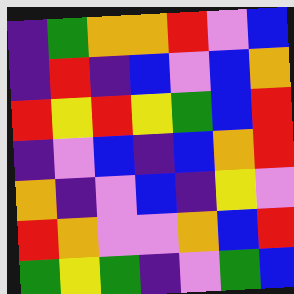[["indigo", "green", "orange", "orange", "red", "violet", "blue"], ["indigo", "red", "indigo", "blue", "violet", "blue", "orange"], ["red", "yellow", "red", "yellow", "green", "blue", "red"], ["indigo", "violet", "blue", "indigo", "blue", "orange", "red"], ["orange", "indigo", "violet", "blue", "indigo", "yellow", "violet"], ["red", "orange", "violet", "violet", "orange", "blue", "red"], ["green", "yellow", "green", "indigo", "violet", "green", "blue"]]